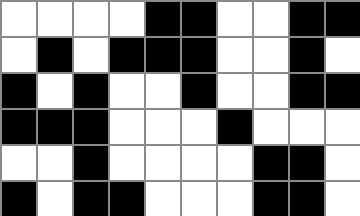[["white", "white", "white", "white", "black", "black", "white", "white", "black", "black"], ["white", "black", "white", "black", "black", "black", "white", "white", "black", "white"], ["black", "white", "black", "white", "white", "black", "white", "white", "black", "black"], ["black", "black", "black", "white", "white", "white", "black", "white", "white", "white"], ["white", "white", "black", "white", "white", "white", "white", "black", "black", "white"], ["black", "white", "black", "black", "white", "white", "white", "black", "black", "white"]]